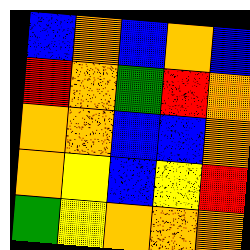[["blue", "orange", "blue", "orange", "blue"], ["red", "orange", "green", "red", "orange"], ["orange", "orange", "blue", "blue", "orange"], ["orange", "yellow", "blue", "yellow", "red"], ["green", "yellow", "orange", "orange", "orange"]]